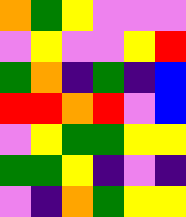[["orange", "green", "yellow", "violet", "violet", "violet"], ["violet", "yellow", "violet", "violet", "yellow", "red"], ["green", "orange", "indigo", "green", "indigo", "blue"], ["red", "red", "orange", "red", "violet", "blue"], ["violet", "yellow", "green", "green", "yellow", "yellow"], ["green", "green", "yellow", "indigo", "violet", "indigo"], ["violet", "indigo", "orange", "green", "yellow", "yellow"]]